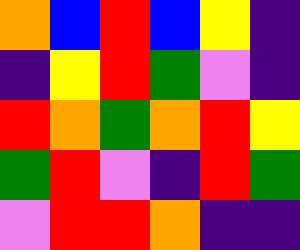[["orange", "blue", "red", "blue", "yellow", "indigo"], ["indigo", "yellow", "red", "green", "violet", "indigo"], ["red", "orange", "green", "orange", "red", "yellow"], ["green", "red", "violet", "indigo", "red", "green"], ["violet", "red", "red", "orange", "indigo", "indigo"]]